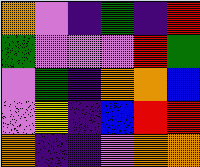[["orange", "violet", "indigo", "green", "indigo", "red"], ["green", "violet", "violet", "violet", "red", "green"], ["violet", "green", "indigo", "orange", "orange", "blue"], ["violet", "yellow", "indigo", "blue", "red", "red"], ["orange", "indigo", "indigo", "violet", "orange", "orange"]]